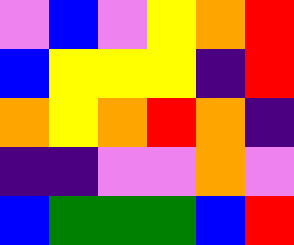[["violet", "blue", "violet", "yellow", "orange", "red"], ["blue", "yellow", "yellow", "yellow", "indigo", "red"], ["orange", "yellow", "orange", "red", "orange", "indigo"], ["indigo", "indigo", "violet", "violet", "orange", "violet"], ["blue", "green", "green", "green", "blue", "red"]]